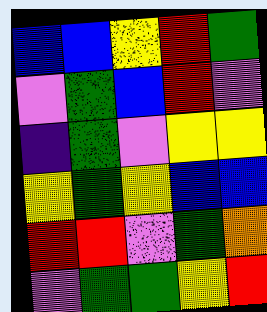[["blue", "blue", "yellow", "red", "green"], ["violet", "green", "blue", "red", "violet"], ["indigo", "green", "violet", "yellow", "yellow"], ["yellow", "green", "yellow", "blue", "blue"], ["red", "red", "violet", "green", "orange"], ["violet", "green", "green", "yellow", "red"]]